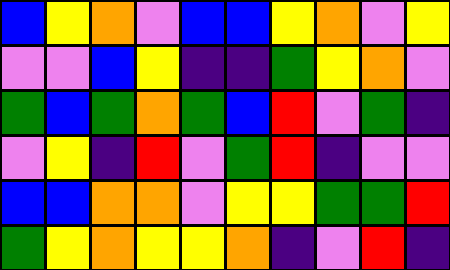[["blue", "yellow", "orange", "violet", "blue", "blue", "yellow", "orange", "violet", "yellow"], ["violet", "violet", "blue", "yellow", "indigo", "indigo", "green", "yellow", "orange", "violet"], ["green", "blue", "green", "orange", "green", "blue", "red", "violet", "green", "indigo"], ["violet", "yellow", "indigo", "red", "violet", "green", "red", "indigo", "violet", "violet"], ["blue", "blue", "orange", "orange", "violet", "yellow", "yellow", "green", "green", "red"], ["green", "yellow", "orange", "yellow", "yellow", "orange", "indigo", "violet", "red", "indigo"]]